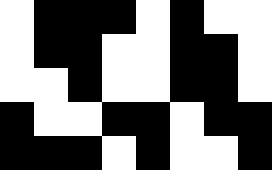[["white", "black", "black", "black", "white", "black", "white", "white"], ["white", "black", "black", "white", "white", "black", "black", "white"], ["white", "white", "black", "white", "white", "black", "black", "white"], ["black", "white", "white", "black", "black", "white", "black", "black"], ["black", "black", "black", "white", "black", "white", "white", "black"]]